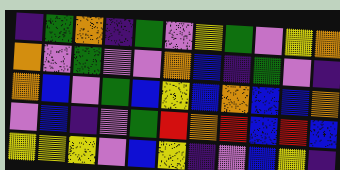[["indigo", "green", "orange", "indigo", "green", "violet", "yellow", "green", "violet", "yellow", "orange"], ["orange", "violet", "green", "violet", "violet", "orange", "blue", "indigo", "green", "violet", "indigo"], ["orange", "blue", "violet", "green", "blue", "yellow", "blue", "orange", "blue", "blue", "orange"], ["violet", "blue", "indigo", "violet", "green", "red", "orange", "red", "blue", "red", "blue"], ["yellow", "yellow", "yellow", "violet", "blue", "yellow", "indigo", "violet", "blue", "yellow", "indigo"]]